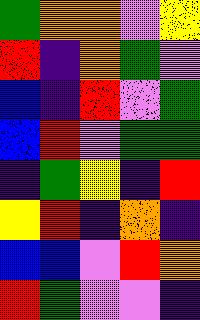[["green", "orange", "orange", "violet", "yellow"], ["red", "indigo", "orange", "green", "violet"], ["blue", "indigo", "red", "violet", "green"], ["blue", "red", "violet", "green", "green"], ["indigo", "green", "yellow", "indigo", "red"], ["yellow", "red", "indigo", "orange", "indigo"], ["blue", "blue", "violet", "red", "orange"], ["red", "green", "violet", "violet", "indigo"]]